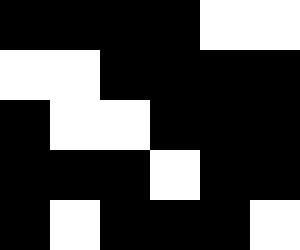[["black", "black", "black", "black", "white", "white"], ["white", "white", "black", "black", "black", "black"], ["black", "white", "white", "black", "black", "black"], ["black", "black", "black", "white", "black", "black"], ["black", "white", "black", "black", "black", "white"]]